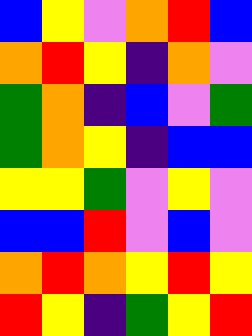[["blue", "yellow", "violet", "orange", "red", "blue"], ["orange", "red", "yellow", "indigo", "orange", "violet"], ["green", "orange", "indigo", "blue", "violet", "green"], ["green", "orange", "yellow", "indigo", "blue", "blue"], ["yellow", "yellow", "green", "violet", "yellow", "violet"], ["blue", "blue", "red", "violet", "blue", "violet"], ["orange", "red", "orange", "yellow", "red", "yellow"], ["red", "yellow", "indigo", "green", "yellow", "red"]]